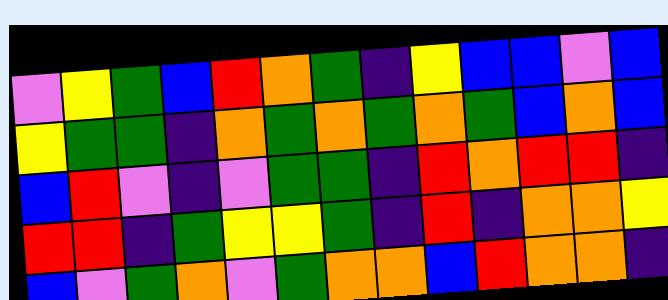[["violet", "yellow", "green", "blue", "red", "orange", "green", "indigo", "yellow", "blue", "blue", "violet", "blue"], ["yellow", "green", "green", "indigo", "orange", "green", "orange", "green", "orange", "green", "blue", "orange", "blue"], ["blue", "red", "violet", "indigo", "violet", "green", "green", "indigo", "red", "orange", "red", "red", "indigo"], ["red", "red", "indigo", "green", "yellow", "yellow", "green", "indigo", "red", "indigo", "orange", "orange", "yellow"], ["blue", "violet", "green", "orange", "violet", "green", "orange", "orange", "blue", "red", "orange", "orange", "indigo"]]